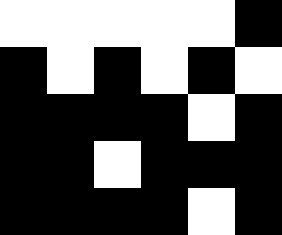[["white", "white", "white", "white", "white", "black"], ["black", "white", "black", "white", "black", "white"], ["black", "black", "black", "black", "white", "black"], ["black", "black", "white", "black", "black", "black"], ["black", "black", "black", "black", "white", "black"]]